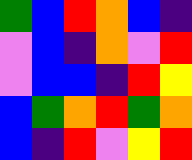[["green", "blue", "red", "orange", "blue", "indigo"], ["violet", "blue", "indigo", "orange", "violet", "red"], ["violet", "blue", "blue", "indigo", "red", "yellow"], ["blue", "green", "orange", "red", "green", "orange"], ["blue", "indigo", "red", "violet", "yellow", "red"]]